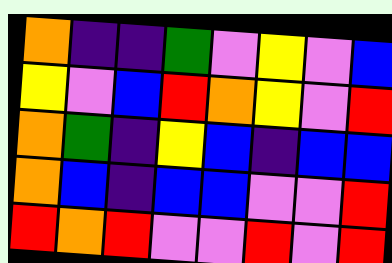[["orange", "indigo", "indigo", "green", "violet", "yellow", "violet", "blue"], ["yellow", "violet", "blue", "red", "orange", "yellow", "violet", "red"], ["orange", "green", "indigo", "yellow", "blue", "indigo", "blue", "blue"], ["orange", "blue", "indigo", "blue", "blue", "violet", "violet", "red"], ["red", "orange", "red", "violet", "violet", "red", "violet", "red"]]